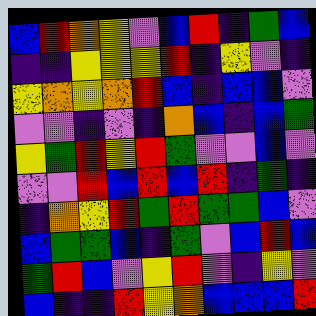[["blue", "red", "orange", "yellow", "violet", "blue", "red", "indigo", "green", "blue"], ["indigo", "indigo", "yellow", "yellow", "yellow", "red", "indigo", "yellow", "violet", "indigo"], ["yellow", "orange", "yellow", "orange", "red", "blue", "indigo", "blue", "blue", "violet"], ["violet", "violet", "indigo", "violet", "indigo", "orange", "blue", "indigo", "blue", "green"], ["yellow", "green", "red", "yellow", "red", "green", "violet", "violet", "blue", "violet"], ["violet", "violet", "red", "blue", "red", "blue", "red", "indigo", "green", "indigo"], ["indigo", "orange", "yellow", "red", "green", "red", "green", "green", "blue", "violet"], ["blue", "green", "green", "blue", "indigo", "green", "violet", "blue", "red", "blue"], ["green", "red", "blue", "violet", "yellow", "red", "violet", "indigo", "yellow", "violet"], ["blue", "indigo", "indigo", "red", "yellow", "orange", "blue", "blue", "blue", "red"]]